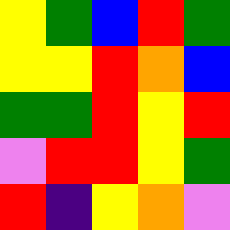[["yellow", "green", "blue", "red", "green"], ["yellow", "yellow", "red", "orange", "blue"], ["green", "green", "red", "yellow", "red"], ["violet", "red", "red", "yellow", "green"], ["red", "indigo", "yellow", "orange", "violet"]]